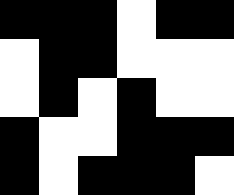[["black", "black", "black", "white", "black", "black"], ["white", "black", "black", "white", "white", "white"], ["white", "black", "white", "black", "white", "white"], ["black", "white", "white", "black", "black", "black"], ["black", "white", "black", "black", "black", "white"]]